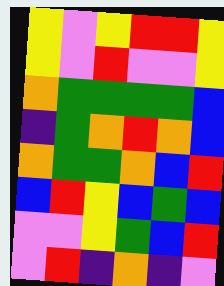[["yellow", "violet", "yellow", "red", "red", "yellow"], ["yellow", "violet", "red", "violet", "violet", "yellow"], ["orange", "green", "green", "green", "green", "blue"], ["indigo", "green", "orange", "red", "orange", "blue"], ["orange", "green", "green", "orange", "blue", "red"], ["blue", "red", "yellow", "blue", "green", "blue"], ["violet", "violet", "yellow", "green", "blue", "red"], ["violet", "red", "indigo", "orange", "indigo", "violet"]]